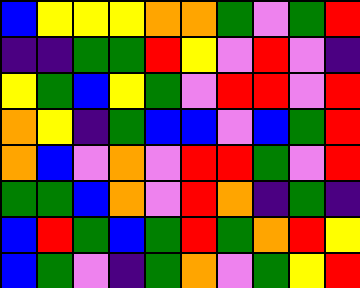[["blue", "yellow", "yellow", "yellow", "orange", "orange", "green", "violet", "green", "red"], ["indigo", "indigo", "green", "green", "red", "yellow", "violet", "red", "violet", "indigo"], ["yellow", "green", "blue", "yellow", "green", "violet", "red", "red", "violet", "red"], ["orange", "yellow", "indigo", "green", "blue", "blue", "violet", "blue", "green", "red"], ["orange", "blue", "violet", "orange", "violet", "red", "red", "green", "violet", "red"], ["green", "green", "blue", "orange", "violet", "red", "orange", "indigo", "green", "indigo"], ["blue", "red", "green", "blue", "green", "red", "green", "orange", "red", "yellow"], ["blue", "green", "violet", "indigo", "green", "orange", "violet", "green", "yellow", "red"]]